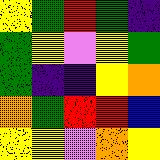[["yellow", "green", "red", "green", "indigo"], ["green", "yellow", "violet", "yellow", "green"], ["green", "indigo", "indigo", "yellow", "orange"], ["orange", "green", "red", "red", "blue"], ["yellow", "yellow", "violet", "orange", "yellow"]]